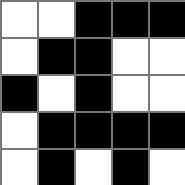[["white", "white", "black", "black", "black"], ["white", "black", "black", "white", "white"], ["black", "white", "black", "white", "white"], ["white", "black", "black", "black", "black"], ["white", "black", "white", "black", "white"]]